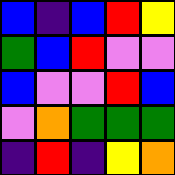[["blue", "indigo", "blue", "red", "yellow"], ["green", "blue", "red", "violet", "violet"], ["blue", "violet", "violet", "red", "blue"], ["violet", "orange", "green", "green", "green"], ["indigo", "red", "indigo", "yellow", "orange"]]